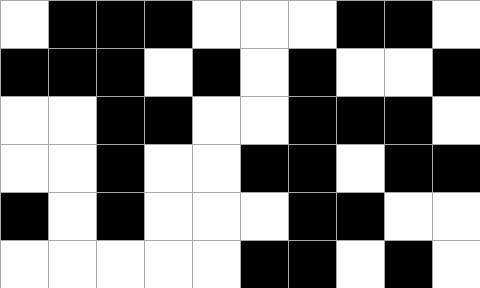[["white", "black", "black", "black", "white", "white", "white", "black", "black", "white"], ["black", "black", "black", "white", "black", "white", "black", "white", "white", "black"], ["white", "white", "black", "black", "white", "white", "black", "black", "black", "white"], ["white", "white", "black", "white", "white", "black", "black", "white", "black", "black"], ["black", "white", "black", "white", "white", "white", "black", "black", "white", "white"], ["white", "white", "white", "white", "white", "black", "black", "white", "black", "white"]]